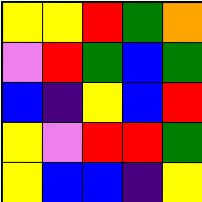[["yellow", "yellow", "red", "green", "orange"], ["violet", "red", "green", "blue", "green"], ["blue", "indigo", "yellow", "blue", "red"], ["yellow", "violet", "red", "red", "green"], ["yellow", "blue", "blue", "indigo", "yellow"]]